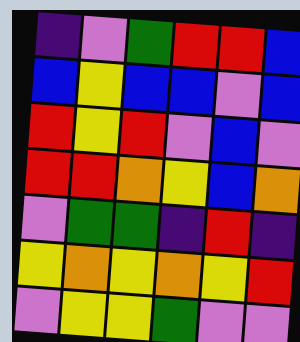[["indigo", "violet", "green", "red", "red", "blue"], ["blue", "yellow", "blue", "blue", "violet", "blue"], ["red", "yellow", "red", "violet", "blue", "violet"], ["red", "red", "orange", "yellow", "blue", "orange"], ["violet", "green", "green", "indigo", "red", "indigo"], ["yellow", "orange", "yellow", "orange", "yellow", "red"], ["violet", "yellow", "yellow", "green", "violet", "violet"]]